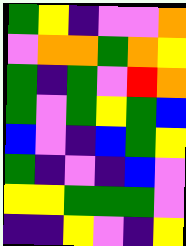[["green", "yellow", "indigo", "violet", "violet", "orange"], ["violet", "orange", "orange", "green", "orange", "yellow"], ["green", "indigo", "green", "violet", "red", "orange"], ["green", "violet", "green", "yellow", "green", "blue"], ["blue", "violet", "indigo", "blue", "green", "yellow"], ["green", "indigo", "violet", "indigo", "blue", "violet"], ["yellow", "yellow", "green", "green", "green", "violet"], ["indigo", "indigo", "yellow", "violet", "indigo", "yellow"]]